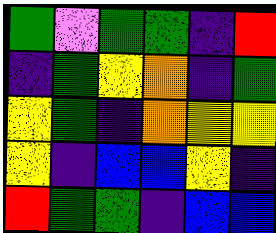[["green", "violet", "green", "green", "indigo", "red"], ["indigo", "green", "yellow", "orange", "indigo", "green"], ["yellow", "green", "indigo", "orange", "yellow", "yellow"], ["yellow", "indigo", "blue", "blue", "yellow", "indigo"], ["red", "green", "green", "indigo", "blue", "blue"]]